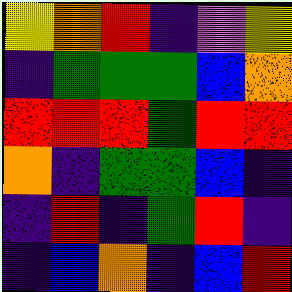[["yellow", "orange", "red", "indigo", "violet", "yellow"], ["indigo", "green", "green", "green", "blue", "orange"], ["red", "red", "red", "green", "red", "red"], ["orange", "indigo", "green", "green", "blue", "indigo"], ["indigo", "red", "indigo", "green", "red", "indigo"], ["indigo", "blue", "orange", "indigo", "blue", "red"]]